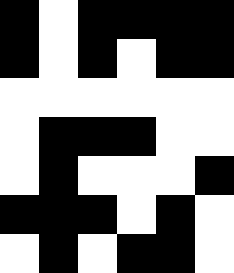[["black", "white", "black", "black", "black", "black"], ["black", "white", "black", "white", "black", "black"], ["white", "white", "white", "white", "white", "white"], ["white", "black", "black", "black", "white", "white"], ["white", "black", "white", "white", "white", "black"], ["black", "black", "black", "white", "black", "white"], ["white", "black", "white", "black", "black", "white"]]